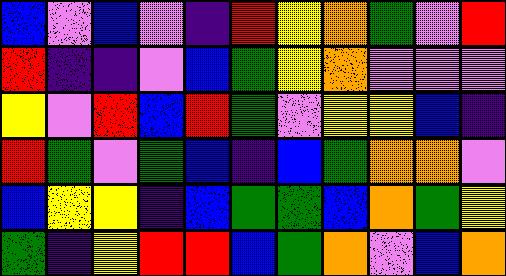[["blue", "violet", "blue", "violet", "indigo", "red", "yellow", "orange", "green", "violet", "red"], ["red", "indigo", "indigo", "violet", "blue", "green", "yellow", "orange", "violet", "violet", "violet"], ["yellow", "violet", "red", "blue", "red", "green", "violet", "yellow", "yellow", "blue", "indigo"], ["red", "green", "violet", "green", "blue", "indigo", "blue", "green", "orange", "orange", "violet"], ["blue", "yellow", "yellow", "indigo", "blue", "green", "green", "blue", "orange", "green", "yellow"], ["green", "indigo", "yellow", "red", "red", "blue", "green", "orange", "violet", "blue", "orange"]]